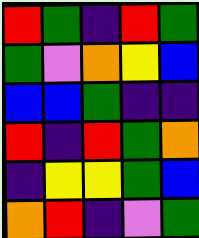[["red", "green", "indigo", "red", "green"], ["green", "violet", "orange", "yellow", "blue"], ["blue", "blue", "green", "indigo", "indigo"], ["red", "indigo", "red", "green", "orange"], ["indigo", "yellow", "yellow", "green", "blue"], ["orange", "red", "indigo", "violet", "green"]]